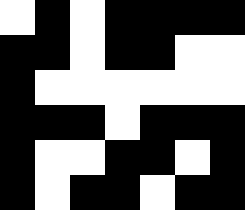[["white", "black", "white", "black", "black", "black", "black"], ["black", "black", "white", "black", "black", "white", "white"], ["black", "white", "white", "white", "white", "white", "white"], ["black", "black", "black", "white", "black", "black", "black"], ["black", "white", "white", "black", "black", "white", "black"], ["black", "white", "black", "black", "white", "black", "black"]]